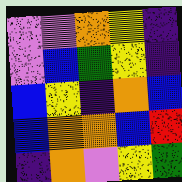[["violet", "violet", "orange", "yellow", "indigo"], ["violet", "blue", "green", "yellow", "indigo"], ["blue", "yellow", "indigo", "orange", "blue"], ["blue", "orange", "orange", "blue", "red"], ["indigo", "orange", "violet", "yellow", "green"]]